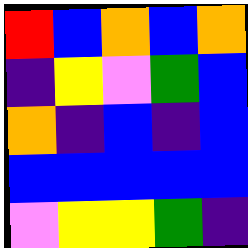[["red", "blue", "orange", "blue", "orange"], ["indigo", "yellow", "violet", "green", "blue"], ["orange", "indigo", "blue", "indigo", "blue"], ["blue", "blue", "blue", "blue", "blue"], ["violet", "yellow", "yellow", "green", "indigo"]]